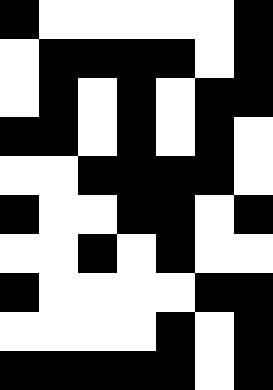[["black", "white", "white", "white", "white", "white", "black"], ["white", "black", "black", "black", "black", "white", "black"], ["white", "black", "white", "black", "white", "black", "black"], ["black", "black", "white", "black", "white", "black", "white"], ["white", "white", "black", "black", "black", "black", "white"], ["black", "white", "white", "black", "black", "white", "black"], ["white", "white", "black", "white", "black", "white", "white"], ["black", "white", "white", "white", "white", "black", "black"], ["white", "white", "white", "white", "black", "white", "black"], ["black", "black", "black", "black", "black", "white", "black"]]